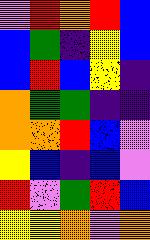[["violet", "red", "orange", "red", "blue"], ["blue", "green", "indigo", "yellow", "blue"], ["blue", "red", "blue", "yellow", "indigo"], ["orange", "green", "green", "indigo", "indigo"], ["orange", "orange", "red", "blue", "violet"], ["yellow", "blue", "indigo", "blue", "violet"], ["red", "violet", "green", "red", "blue"], ["yellow", "yellow", "orange", "violet", "orange"]]